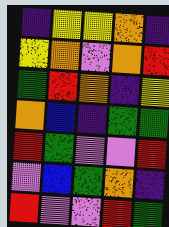[["indigo", "yellow", "yellow", "orange", "indigo"], ["yellow", "orange", "violet", "orange", "red"], ["green", "red", "orange", "indigo", "yellow"], ["orange", "blue", "indigo", "green", "green"], ["red", "green", "violet", "violet", "red"], ["violet", "blue", "green", "orange", "indigo"], ["red", "violet", "violet", "red", "green"]]